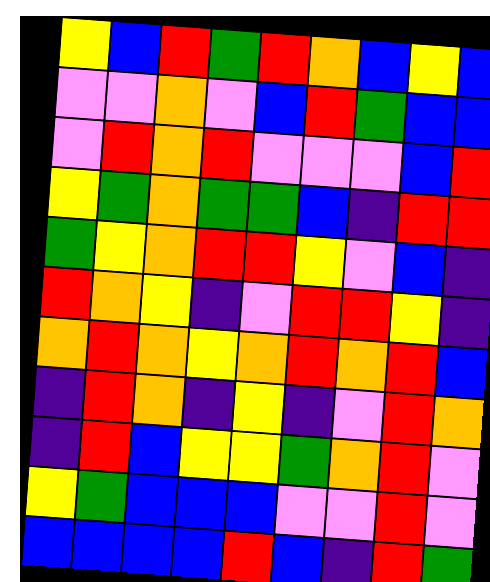[["yellow", "blue", "red", "green", "red", "orange", "blue", "yellow", "blue"], ["violet", "violet", "orange", "violet", "blue", "red", "green", "blue", "blue"], ["violet", "red", "orange", "red", "violet", "violet", "violet", "blue", "red"], ["yellow", "green", "orange", "green", "green", "blue", "indigo", "red", "red"], ["green", "yellow", "orange", "red", "red", "yellow", "violet", "blue", "indigo"], ["red", "orange", "yellow", "indigo", "violet", "red", "red", "yellow", "indigo"], ["orange", "red", "orange", "yellow", "orange", "red", "orange", "red", "blue"], ["indigo", "red", "orange", "indigo", "yellow", "indigo", "violet", "red", "orange"], ["indigo", "red", "blue", "yellow", "yellow", "green", "orange", "red", "violet"], ["yellow", "green", "blue", "blue", "blue", "violet", "violet", "red", "violet"], ["blue", "blue", "blue", "blue", "red", "blue", "indigo", "red", "green"]]